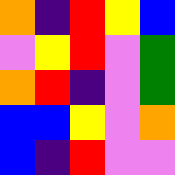[["orange", "indigo", "red", "yellow", "blue"], ["violet", "yellow", "red", "violet", "green"], ["orange", "red", "indigo", "violet", "green"], ["blue", "blue", "yellow", "violet", "orange"], ["blue", "indigo", "red", "violet", "violet"]]